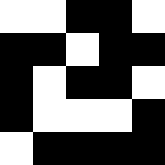[["white", "white", "black", "black", "white"], ["black", "black", "white", "black", "black"], ["black", "white", "black", "black", "white"], ["black", "white", "white", "white", "black"], ["white", "black", "black", "black", "black"]]